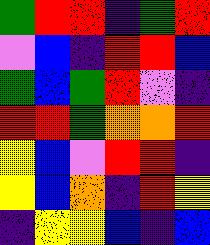[["green", "red", "red", "indigo", "green", "red"], ["violet", "blue", "indigo", "red", "red", "blue"], ["green", "blue", "green", "red", "violet", "indigo"], ["red", "red", "green", "orange", "orange", "red"], ["yellow", "blue", "violet", "red", "red", "indigo"], ["yellow", "blue", "orange", "indigo", "red", "yellow"], ["indigo", "yellow", "yellow", "blue", "indigo", "blue"]]